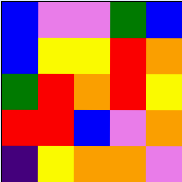[["blue", "violet", "violet", "green", "blue"], ["blue", "yellow", "yellow", "red", "orange"], ["green", "red", "orange", "red", "yellow"], ["red", "red", "blue", "violet", "orange"], ["indigo", "yellow", "orange", "orange", "violet"]]